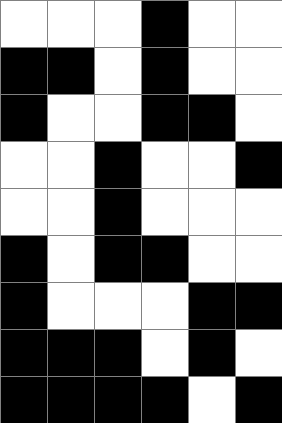[["white", "white", "white", "black", "white", "white"], ["black", "black", "white", "black", "white", "white"], ["black", "white", "white", "black", "black", "white"], ["white", "white", "black", "white", "white", "black"], ["white", "white", "black", "white", "white", "white"], ["black", "white", "black", "black", "white", "white"], ["black", "white", "white", "white", "black", "black"], ["black", "black", "black", "white", "black", "white"], ["black", "black", "black", "black", "white", "black"]]